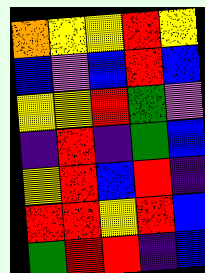[["orange", "yellow", "yellow", "red", "yellow"], ["blue", "violet", "blue", "red", "blue"], ["yellow", "yellow", "red", "green", "violet"], ["indigo", "red", "indigo", "green", "blue"], ["yellow", "red", "blue", "red", "indigo"], ["red", "red", "yellow", "red", "blue"], ["green", "red", "red", "indigo", "blue"]]